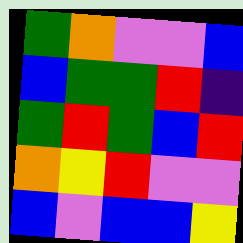[["green", "orange", "violet", "violet", "blue"], ["blue", "green", "green", "red", "indigo"], ["green", "red", "green", "blue", "red"], ["orange", "yellow", "red", "violet", "violet"], ["blue", "violet", "blue", "blue", "yellow"]]